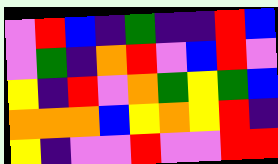[["violet", "red", "blue", "indigo", "green", "indigo", "indigo", "red", "blue"], ["violet", "green", "indigo", "orange", "red", "violet", "blue", "red", "violet"], ["yellow", "indigo", "red", "violet", "orange", "green", "yellow", "green", "blue"], ["orange", "orange", "orange", "blue", "yellow", "orange", "yellow", "red", "indigo"], ["yellow", "indigo", "violet", "violet", "red", "violet", "violet", "red", "red"]]